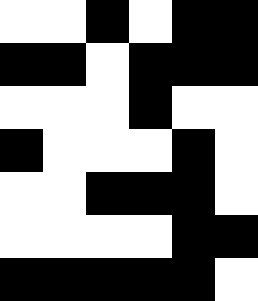[["white", "white", "black", "white", "black", "black"], ["black", "black", "white", "black", "black", "black"], ["white", "white", "white", "black", "white", "white"], ["black", "white", "white", "white", "black", "white"], ["white", "white", "black", "black", "black", "white"], ["white", "white", "white", "white", "black", "black"], ["black", "black", "black", "black", "black", "white"]]